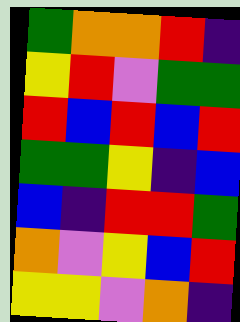[["green", "orange", "orange", "red", "indigo"], ["yellow", "red", "violet", "green", "green"], ["red", "blue", "red", "blue", "red"], ["green", "green", "yellow", "indigo", "blue"], ["blue", "indigo", "red", "red", "green"], ["orange", "violet", "yellow", "blue", "red"], ["yellow", "yellow", "violet", "orange", "indigo"]]